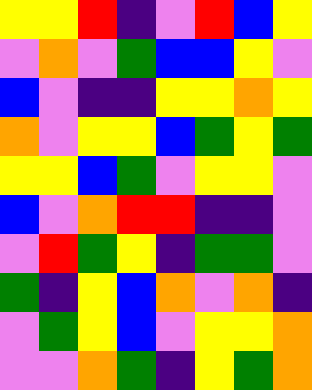[["yellow", "yellow", "red", "indigo", "violet", "red", "blue", "yellow"], ["violet", "orange", "violet", "green", "blue", "blue", "yellow", "violet"], ["blue", "violet", "indigo", "indigo", "yellow", "yellow", "orange", "yellow"], ["orange", "violet", "yellow", "yellow", "blue", "green", "yellow", "green"], ["yellow", "yellow", "blue", "green", "violet", "yellow", "yellow", "violet"], ["blue", "violet", "orange", "red", "red", "indigo", "indigo", "violet"], ["violet", "red", "green", "yellow", "indigo", "green", "green", "violet"], ["green", "indigo", "yellow", "blue", "orange", "violet", "orange", "indigo"], ["violet", "green", "yellow", "blue", "violet", "yellow", "yellow", "orange"], ["violet", "violet", "orange", "green", "indigo", "yellow", "green", "orange"]]